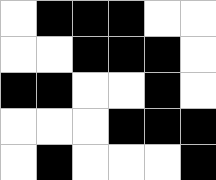[["white", "black", "black", "black", "white", "white"], ["white", "white", "black", "black", "black", "white"], ["black", "black", "white", "white", "black", "white"], ["white", "white", "white", "black", "black", "black"], ["white", "black", "white", "white", "white", "black"]]